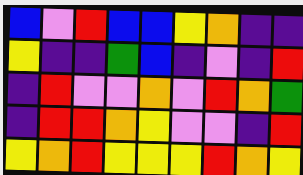[["blue", "violet", "red", "blue", "blue", "yellow", "orange", "indigo", "indigo"], ["yellow", "indigo", "indigo", "green", "blue", "indigo", "violet", "indigo", "red"], ["indigo", "red", "violet", "violet", "orange", "violet", "red", "orange", "green"], ["indigo", "red", "red", "orange", "yellow", "violet", "violet", "indigo", "red"], ["yellow", "orange", "red", "yellow", "yellow", "yellow", "red", "orange", "yellow"]]